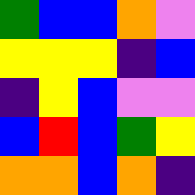[["green", "blue", "blue", "orange", "violet"], ["yellow", "yellow", "yellow", "indigo", "blue"], ["indigo", "yellow", "blue", "violet", "violet"], ["blue", "red", "blue", "green", "yellow"], ["orange", "orange", "blue", "orange", "indigo"]]